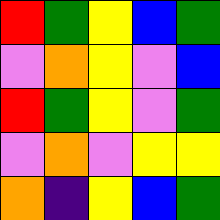[["red", "green", "yellow", "blue", "green"], ["violet", "orange", "yellow", "violet", "blue"], ["red", "green", "yellow", "violet", "green"], ["violet", "orange", "violet", "yellow", "yellow"], ["orange", "indigo", "yellow", "blue", "green"]]